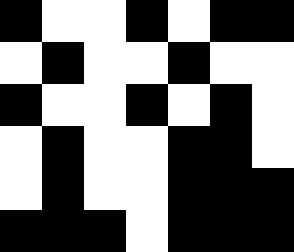[["black", "white", "white", "black", "white", "black", "black"], ["white", "black", "white", "white", "black", "white", "white"], ["black", "white", "white", "black", "white", "black", "white"], ["white", "black", "white", "white", "black", "black", "white"], ["white", "black", "white", "white", "black", "black", "black"], ["black", "black", "black", "white", "black", "black", "black"]]